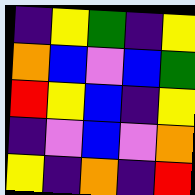[["indigo", "yellow", "green", "indigo", "yellow"], ["orange", "blue", "violet", "blue", "green"], ["red", "yellow", "blue", "indigo", "yellow"], ["indigo", "violet", "blue", "violet", "orange"], ["yellow", "indigo", "orange", "indigo", "red"]]